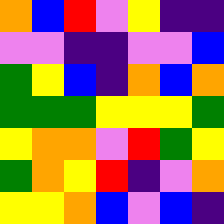[["orange", "blue", "red", "violet", "yellow", "indigo", "indigo"], ["violet", "violet", "indigo", "indigo", "violet", "violet", "blue"], ["green", "yellow", "blue", "indigo", "orange", "blue", "orange"], ["green", "green", "green", "yellow", "yellow", "yellow", "green"], ["yellow", "orange", "orange", "violet", "red", "green", "yellow"], ["green", "orange", "yellow", "red", "indigo", "violet", "orange"], ["yellow", "yellow", "orange", "blue", "violet", "blue", "indigo"]]